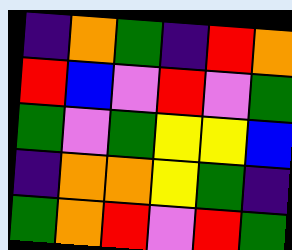[["indigo", "orange", "green", "indigo", "red", "orange"], ["red", "blue", "violet", "red", "violet", "green"], ["green", "violet", "green", "yellow", "yellow", "blue"], ["indigo", "orange", "orange", "yellow", "green", "indigo"], ["green", "orange", "red", "violet", "red", "green"]]